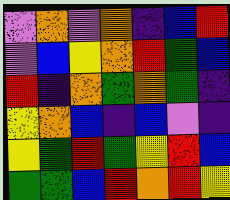[["violet", "orange", "violet", "orange", "indigo", "blue", "red"], ["violet", "blue", "yellow", "orange", "red", "green", "blue"], ["red", "indigo", "orange", "green", "orange", "green", "indigo"], ["yellow", "orange", "blue", "indigo", "blue", "violet", "indigo"], ["yellow", "green", "red", "green", "yellow", "red", "blue"], ["green", "green", "blue", "red", "orange", "red", "yellow"]]